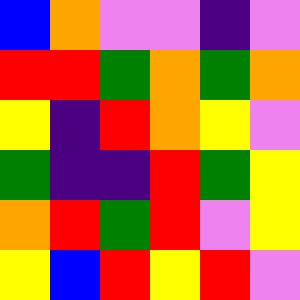[["blue", "orange", "violet", "violet", "indigo", "violet"], ["red", "red", "green", "orange", "green", "orange"], ["yellow", "indigo", "red", "orange", "yellow", "violet"], ["green", "indigo", "indigo", "red", "green", "yellow"], ["orange", "red", "green", "red", "violet", "yellow"], ["yellow", "blue", "red", "yellow", "red", "violet"]]